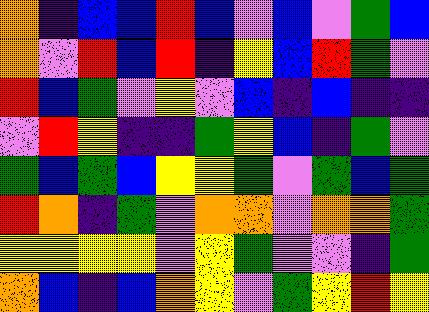[["orange", "indigo", "blue", "blue", "red", "blue", "violet", "blue", "violet", "green", "blue"], ["orange", "violet", "red", "blue", "red", "indigo", "yellow", "blue", "red", "green", "violet"], ["red", "blue", "green", "violet", "yellow", "violet", "blue", "indigo", "blue", "indigo", "indigo"], ["violet", "red", "yellow", "indigo", "indigo", "green", "yellow", "blue", "indigo", "green", "violet"], ["green", "blue", "green", "blue", "yellow", "yellow", "green", "violet", "green", "blue", "green"], ["red", "orange", "indigo", "green", "violet", "orange", "orange", "violet", "orange", "orange", "green"], ["yellow", "yellow", "yellow", "yellow", "violet", "yellow", "green", "violet", "violet", "indigo", "green"], ["orange", "blue", "indigo", "blue", "orange", "yellow", "violet", "green", "yellow", "red", "yellow"]]